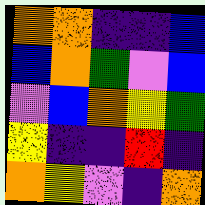[["orange", "orange", "indigo", "indigo", "blue"], ["blue", "orange", "green", "violet", "blue"], ["violet", "blue", "orange", "yellow", "green"], ["yellow", "indigo", "indigo", "red", "indigo"], ["orange", "yellow", "violet", "indigo", "orange"]]